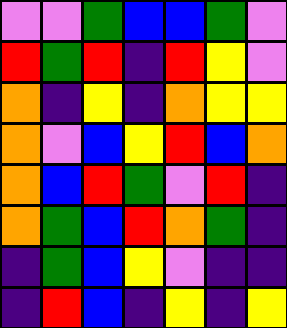[["violet", "violet", "green", "blue", "blue", "green", "violet"], ["red", "green", "red", "indigo", "red", "yellow", "violet"], ["orange", "indigo", "yellow", "indigo", "orange", "yellow", "yellow"], ["orange", "violet", "blue", "yellow", "red", "blue", "orange"], ["orange", "blue", "red", "green", "violet", "red", "indigo"], ["orange", "green", "blue", "red", "orange", "green", "indigo"], ["indigo", "green", "blue", "yellow", "violet", "indigo", "indigo"], ["indigo", "red", "blue", "indigo", "yellow", "indigo", "yellow"]]